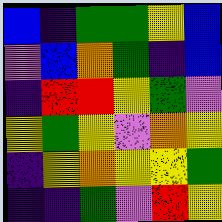[["blue", "indigo", "green", "green", "yellow", "blue"], ["violet", "blue", "orange", "green", "indigo", "blue"], ["indigo", "red", "red", "yellow", "green", "violet"], ["yellow", "green", "yellow", "violet", "orange", "yellow"], ["indigo", "yellow", "orange", "yellow", "yellow", "green"], ["indigo", "indigo", "green", "violet", "red", "yellow"]]